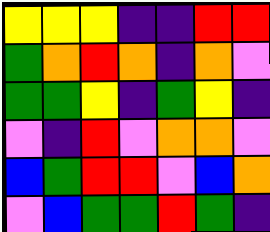[["yellow", "yellow", "yellow", "indigo", "indigo", "red", "red"], ["green", "orange", "red", "orange", "indigo", "orange", "violet"], ["green", "green", "yellow", "indigo", "green", "yellow", "indigo"], ["violet", "indigo", "red", "violet", "orange", "orange", "violet"], ["blue", "green", "red", "red", "violet", "blue", "orange"], ["violet", "blue", "green", "green", "red", "green", "indigo"]]